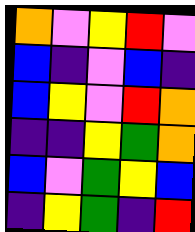[["orange", "violet", "yellow", "red", "violet"], ["blue", "indigo", "violet", "blue", "indigo"], ["blue", "yellow", "violet", "red", "orange"], ["indigo", "indigo", "yellow", "green", "orange"], ["blue", "violet", "green", "yellow", "blue"], ["indigo", "yellow", "green", "indigo", "red"]]